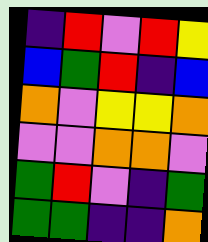[["indigo", "red", "violet", "red", "yellow"], ["blue", "green", "red", "indigo", "blue"], ["orange", "violet", "yellow", "yellow", "orange"], ["violet", "violet", "orange", "orange", "violet"], ["green", "red", "violet", "indigo", "green"], ["green", "green", "indigo", "indigo", "orange"]]